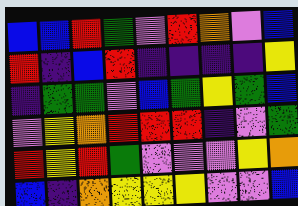[["blue", "blue", "red", "green", "violet", "red", "orange", "violet", "blue"], ["red", "indigo", "blue", "red", "indigo", "indigo", "indigo", "indigo", "yellow"], ["indigo", "green", "green", "violet", "blue", "green", "yellow", "green", "blue"], ["violet", "yellow", "orange", "red", "red", "red", "indigo", "violet", "green"], ["red", "yellow", "red", "green", "violet", "violet", "violet", "yellow", "orange"], ["blue", "indigo", "orange", "yellow", "yellow", "yellow", "violet", "violet", "blue"]]